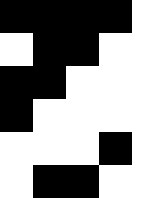[["black", "black", "black", "black", "white"], ["white", "black", "black", "white", "white"], ["black", "black", "white", "white", "white"], ["black", "white", "white", "white", "white"], ["white", "white", "white", "black", "white"], ["white", "black", "black", "white", "white"]]